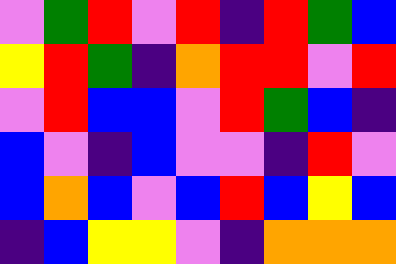[["violet", "green", "red", "violet", "red", "indigo", "red", "green", "blue"], ["yellow", "red", "green", "indigo", "orange", "red", "red", "violet", "red"], ["violet", "red", "blue", "blue", "violet", "red", "green", "blue", "indigo"], ["blue", "violet", "indigo", "blue", "violet", "violet", "indigo", "red", "violet"], ["blue", "orange", "blue", "violet", "blue", "red", "blue", "yellow", "blue"], ["indigo", "blue", "yellow", "yellow", "violet", "indigo", "orange", "orange", "orange"]]